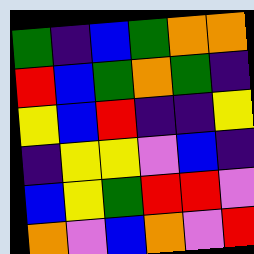[["green", "indigo", "blue", "green", "orange", "orange"], ["red", "blue", "green", "orange", "green", "indigo"], ["yellow", "blue", "red", "indigo", "indigo", "yellow"], ["indigo", "yellow", "yellow", "violet", "blue", "indigo"], ["blue", "yellow", "green", "red", "red", "violet"], ["orange", "violet", "blue", "orange", "violet", "red"]]